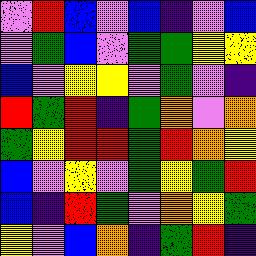[["violet", "red", "blue", "violet", "blue", "indigo", "violet", "blue"], ["violet", "green", "blue", "violet", "green", "green", "yellow", "yellow"], ["blue", "violet", "yellow", "yellow", "violet", "green", "violet", "indigo"], ["red", "green", "red", "indigo", "green", "orange", "violet", "orange"], ["green", "yellow", "red", "red", "green", "red", "orange", "yellow"], ["blue", "violet", "yellow", "violet", "green", "yellow", "green", "red"], ["blue", "indigo", "red", "green", "violet", "orange", "yellow", "green"], ["yellow", "violet", "blue", "orange", "indigo", "green", "red", "indigo"]]